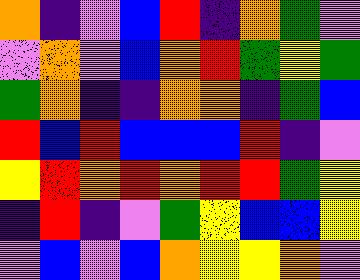[["orange", "indigo", "violet", "blue", "red", "indigo", "orange", "green", "violet"], ["violet", "orange", "violet", "blue", "orange", "red", "green", "yellow", "green"], ["green", "orange", "indigo", "indigo", "orange", "orange", "indigo", "green", "blue"], ["red", "blue", "red", "blue", "blue", "blue", "red", "indigo", "violet"], ["yellow", "red", "orange", "red", "orange", "red", "red", "green", "yellow"], ["indigo", "red", "indigo", "violet", "green", "yellow", "blue", "blue", "yellow"], ["violet", "blue", "violet", "blue", "orange", "yellow", "yellow", "orange", "violet"]]